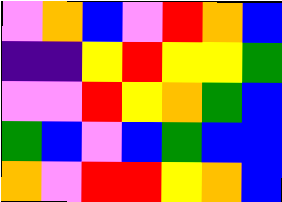[["violet", "orange", "blue", "violet", "red", "orange", "blue"], ["indigo", "indigo", "yellow", "red", "yellow", "yellow", "green"], ["violet", "violet", "red", "yellow", "orange", "green", "blue"], ["green", "blue", "violet", "blue", "green", "blue", "blue"], ["orange", "violet", "red", "red", "yellow", "orange", "blue"]]